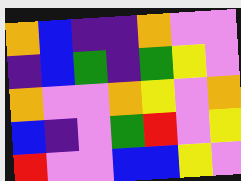[["orange", "blue", "indigo", "indigo", "orange", "violet", "violet"], ["indigo", "blue", "green", "indigo", "green", "yellow", "violet"], ["orange", "violet", "violet", "orange", "yellow", "violet", "orange"], ["blue", "indigo", "violet", "green", "red", "violet", "yellow"], ["red", "violet", "violet", "blue", "blue", "yellow", "violet"]]